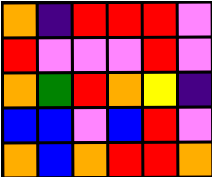[["orange", "indigo", "red", "red", "red", "violet"], ["red", "violet", "violet", "violet", "red", "violet"], ["orange", "green", "red", "orange", "yellow", "indigo"], ["blue", "blue", "violet", "blue", "red", "violet"], ["orange", "blue", "orange", "red", "red", "orange"]]